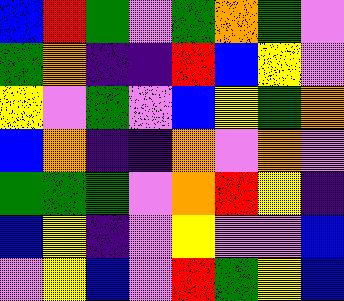[["blue", "red", "green", "violet", "green", "orange", "green", "violet"], ["green", "orange", "indigo", "indigo", "red", "blue", "yellow", "violet"], ["yellow", "violet", "green", "violet", "blue", "yellow", "green", "orange"], ["blue", "orange", "indigo", "indigo", "orange", "violet", "orange", "violet"], ["green", "green", "green", "violet", "orange", "red", "yellow", "indigo"], ["blue", "yellow", "indigo", "violet", "yellow", "violet", "violet", "blue"], ["violet", "yellow", "blue", "violet", "red", "green", "yellow", "blue"]]